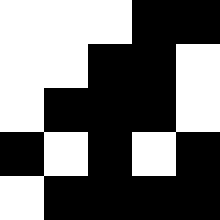[["white", "white", "white", "black", "black"], ["white", "white", "black", "black", "white"], ["white", "black", "black", "black", "white"], ["black", "white", "black", "white", "black"], ["white", "black", "black", "black", "black"]]